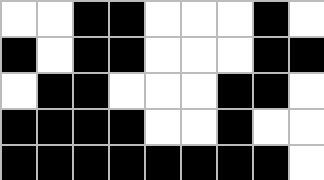[["white", "white", "black", "black", "white", "white", "white", "black", "white"], ["black", "white", "black", "black", "white", "white", "white", "black", "black"], ["white", "black", "black", "white", "white", "white", "black", "black", "white"], ["black", "black", "black", "black", "white", "white", "black", "white", "white"], ["black", "black", "black", "black", "black", "black", "black", "black", "white"]]